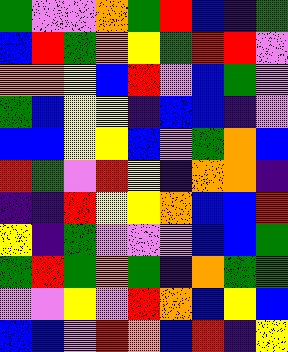[["green", "violet", "violet", "orange", "green", "red", "blue", "indigo", "green"], ["blue", "red", "green", "orange", "yellow", "green", "red", "red", "violet"], ["orange", "orange", "yellow", "blue", "red", "violet", "blue", "green", "violet"], ["green", "blue", "yellow", "yellow", "indigo", "blue", "blue", "indigo", "violet"], ["blue", "blue", "yellow", "yellow", "blue", "violet", "green", "orange", "blue"], ["red", "green", "violet", "red", "yellow", "indigo", "orange", "orange", "indigo"], ["indigo", "indigo", "red", "yellow", "yellow", "orange", "blue", "blue", "red"], ["yellow", "indigo", "green", "violet", "violet", "violet", "blue", "blue", "green"], ["green", "red", "green", "orange", "green", "indigo", "orange", "green", "green"], ["violet", "violet", "yellow", "violet", "red", "orange", "blue", "yellow", "blue"], ["blue", "blue", "violet", "red", "orange", "blue", "red", "indigo", "yellow"]]